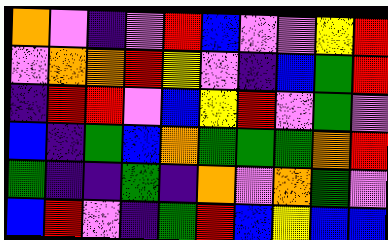[["orange", "violet", "indigo", "violet", "red", "blue", "violet", "violet", "yellow", "red"], ["violet", "orange", "orange", "red", "yellow", "violet", "indigo", "blue", "green", "red"], ["indigo", "red", "red", "violet", "blue", "yellow", "red", "violet", "green", "violet"], ["blue", "indigo", "green", "blue", "orange", "green", "green", "green", "orange", "red"], ["green", "indigo", "indigo", "green", "indigo", "orange", "violet", "orange", "green", "violet"], ["blue", "red", "violet", "indigo", "green", "red", "blue", "yellow", "blue", "blue"]]